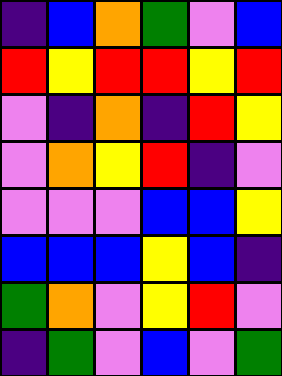[["indigo", "blue", "orange", "green", "violet", "blue"], ["red", "yellow", "red", "red", "yellow", "red"], ["violet", "indigo", "orange", "indigo", "red", "yellow"], ["violet", "orange", "yellow", "red", "indigo", "violet"], ["violet", "violet", "violet", "blue", "blue", "yellow"], ["blue", "blue", "blue", "yellow", "blue", "indigo"], ["green", "orange", "violet", "yellow", "red", "violet"], ["indigo", "green", "violet", "blue", "violet", "green"]]